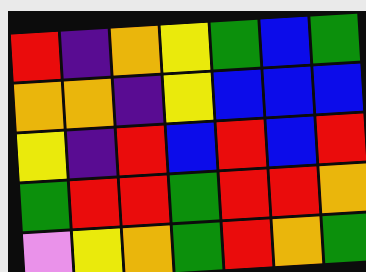[["red", "indigo", "orange", "yellow", "green", "blue", "green"], ["orange", "orange", "indigo", "yellow", "blue", "blue", "blue"], ["yellow", "indigo", "red", "blue", "red", "blue", "red"], ["green", "red", "red", "green", "red", "red", "orange"], ["violet", "yellow", "orange", "green", "red", "orange", "green"]]